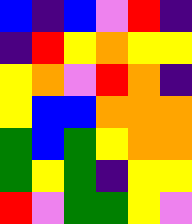[["blue", "indigo", "blue", "violet", "red", "indigo"], ["indigo", "red", "yellow", "orange", "yellow", "yellow"], ["yellow", "orange", "violet", "red", "orange", "indigo"], ["yellow", "blue", "blue", "orange", "orange", "orange"], ["green", "blue", "green", "yellow", "orange", "orange"], ["green", "yellow", "green", "indigo", "yellow", "yellow"], ["red", "violet", "green", "green", "yellow", "violet"]]